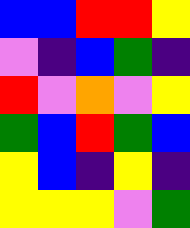[["blue", "blue", "red", "red", "yellow"], ["violet", "indigo", "blue", "green", "indigo"], ["red", "violet", "orange", "violet", "yellow"], ["green", "blue", "red", "green", "blue"], ["yellow", "blue", "indigo", "yellow", "indigo"], ["yellow", "yellow", "yellow", "violet", "green"]]